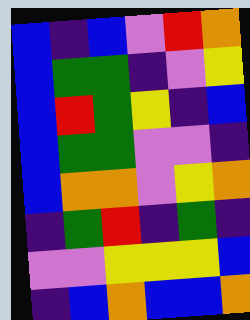[["blue", "indigo", "blue", "violet", "red", "orange"], ["blue", "green", "green", "indigo", "violet", "yellow"], ["blue", "red", "green", "yellow", "indigo", "blue"], ["blue", "green", "green", "violet", "violet", "indigo"], ["blue", "orange", "orange", "violet", "yellow", "orange"], ["indigo", "green", "red", "indigo", "green", "indigo"], ["violet", "violet", "yellow", "yellow", "yellow", "blue"], ["indigo", "blue", "orange", "blue", "blue", "orange"]]